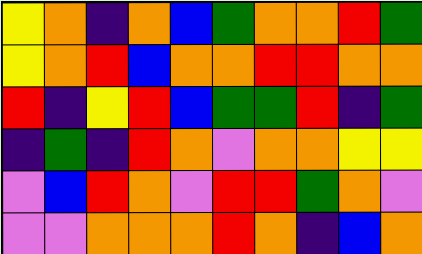[["yellow", "orange", "indigo", "orange", "blue", "green", "orange", "orange", "red", "green"], ["yellow", "orange", "red", "blue", "orange", "orange", "red", "red", "orange", "orange"], ["red", "indigo", "yellow", "red", "blue", "green", "green", "red", "indigo", "green"], ["indigo", "green", "indigo", "red", "orange", "violet", "orange", "orange", "yellow", "yellow"], ["violet", "blue", "red", "orange", "violet", "red", "red", "green", "orange", "violet"], ["violet", "violet", "orange", "orange", "orange", "red", "orange", "indigo", "blue", "orange"]]